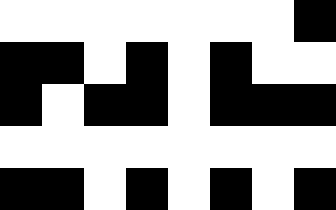[["white", "white", "white", "white", "white", "white", "white", "black"], ["black", "black", "white", "black", "white", "black", "white", "white"], ["black", "white", "black", "black", "white", "black", "black", "black"], ["white", "white", "white", "white", "white", "white", "white", "white"], ["black", "black", "white", "black", "white", "black", "white", "black"]]